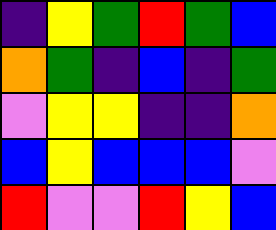[["indigo", "yellow", "green", "red", "green", "blue"], ["orange", "green", "indigo", "blue", "indigo", "green"], ["violet", "yellow", "yellow", "indigo", "indigo", "orange"], ["blue", "yellow", "blue", "blue", "blue", "violet"], ["red", "violet", "violet", "red", "yellow", "blue"]]